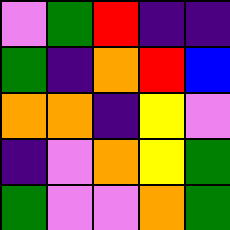[["violet", "green", "red", "indigo", "indigo"], ["green", "indigo", "orange", "red", "blue"], ["orange", "orange", "indigo", "yellow", "violet"], ["indigo", "violet", "orange", "yellow", "green"], ["green", "violet", "violet", "orange", "green"]]